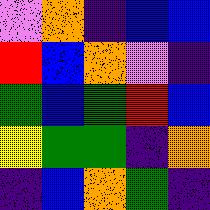[["violet", "orange", "indigo", "blue", "blue"], ["red", "blue", "orange", "violet", "indigo"], ["green", "blue", "green", "red", "blue"], ["yellow", "green", "green", "indigo", "orange"], ["indigo", "blue", "orange", "green", "indigo"]]